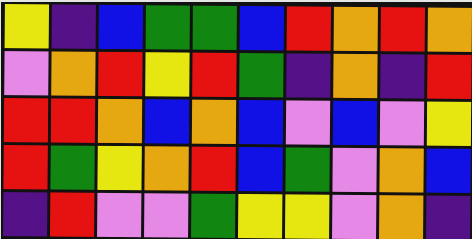[["yellow", "indigo", "blue", "green", "green", "blue", "red", "orange", "red", "orange"], ["violet", "orange", "red", "yellow", "red", "green", "indigo", "orange", "indigo", "red"], ["red", "red", "orange", "blue", "orange", "blue", "violet", "blue", "violet", "yellow"], ["red", "green", "yellow", "orange", "red", "blue", "green", "violet", "orange", "blue"], ["indigo", "red", "violet", "violet", "green", "yellow", "yellow", "violet", "orange", "indigo"]]